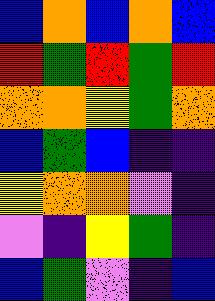[["blue", "orange", "blue", "orange", "blue"], ["red", "green", "red", "green", "red"], ["orange", "orange", "yellow", "green", "orange"], ["blue", "green", "blue", "indigo", "indigo"], ["yellow", "orange", "orange", "violet", "indigo"], ["violet", "indigo", "yellow", "green", "indigo"], ["blue", "green", "violet", "indigo", "blue"]]